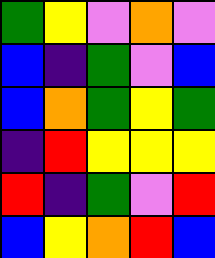[["green", "yellow", "violet", "orange", "violet"], ["blue", "indigo", "green", "violet", "blue"], ["blue", "orange", "green", "yellow", "green"], ["indigo", "red", "yellow", "yellow", "yellow"], ["red", "indigo", "green", "violet", "red"], ["blue", "yellow", "orange", "red", "blue"]]